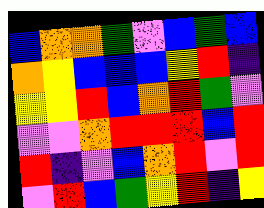[["blue", "orange", "orange", "green", "violet", "blue", "green", "blue"], ["orange", "yellow", "blue", "blue", "blue", "yellow", "red", "indigo"], ["yellow", "yellow", "red", "blue", "orange", "red", "green", "violet"], ["violet", "violet", "orange", "red", "red", "red", "blue", "red"], ["red", "indigo", "violet", "blue", "orange", "red", "violet", "red"], ["violet", "red", "blue", "green", "yellow", "red", "indigo", "yellow"]]